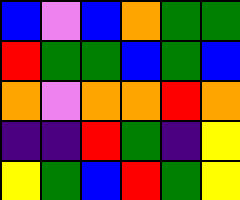[["blue", "violet", "blue", "orange", "green", "green"], ["red", "green", "green", "blue", "green", "blue"], ["orange", "violet", "orange", "orange", "red", "orange"], ["indigo", "indigo", "red", "green", "indigo", "yellow"], ["yellow", "green", "blue", "red", "green", "yellow"]]